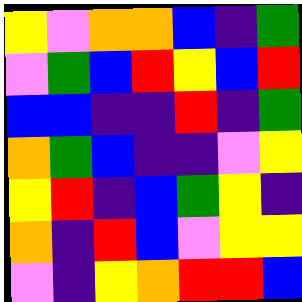[["yellow", "violet", "orange", "orange", "blue", "indigo", "green"], ["violet", "green", "blue", "red", "yellow", "blue", "red"], ["blue", "blue", "indigo", "indigo", "red", "indigo", "green"], ["orange", "green", "blue", "indigo", "indigo", "violet", "yellow"], ["yellow", "red", "indigo", "blue", "green", "yellow", "indigo"], ["orange", "indigo", "red", "blue", "violet", "yellow", "yellow"], ["violet", "indigo", "yellow", "orange", "red", "red", "blue"]]